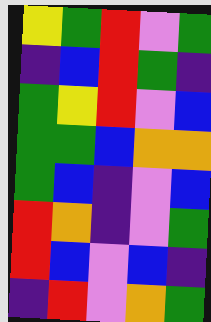[["yellow", "green", "red", "violet", "green"], ["indigo", "blue", "red", "green", "indigo"], ["green", "yellow", "red", "violet", "blue"], ["green", "green", "blue", "orange", "orange"], ["green", "blue", "indigo", "violet", "blue"], ["red", "orange", "indigo", "violet", "green"], ["red", "blue", "violet", "blue", "indigo"], ["indigo", "red", "violet", "orange", "green"]]